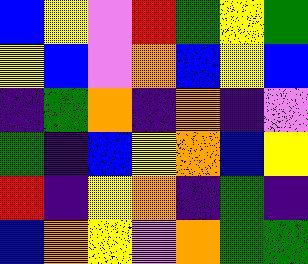[["blue", "yellow", "violet", "red", "green", "yellow", "green"], ["yellow", "blue", "violet", "orange", "blue", "yellow", "blue"], ["indigo", "green", "orange", "indigo", "orange", "indigo", "violet"], ["green", "indigo", "blue", "yellow", "orange", "blue", "yellow"], ["red", "indigo", "yellow", "orange", "indigo", "green", "indigo"], ["blue", "orange", "yellow", "violet", "orange", "green", "green"]]